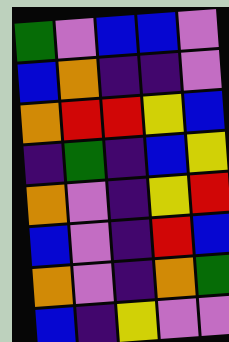[["green", "violet", "blue", "blue", "violet"], ["blue", "orange", "indigo", "indigo", "violet"], ["orange", "red", "red", "yellow", "blue"], ["indigo", "green", "indigo", "blue", "yellow"], ["orange", "violet", "indigo", "yellow", "red"], ["blue", "violet", "indigo", "red", "blue"], ["orange", "violet", "indigo", "orange", "green"], ["blue", "indigo", "yellow", "violet", "violet"]]